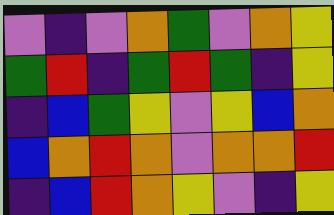[["violet", "indigo", "violet", "orange", "green", "violet", "orange", "yellow"], ["green", "red", "indigo", "green", "red", "green", "indigo", "yellow"], ["indigo", "blue", "green", "yellow", "violet", "yellow", "blue", "orange"], ["blue", "orange", "red", "orange", "violet", "orange", "orange", "red"], ["indigo", "blue", "red", "orange", "yellow", "violet", "indigo", "yellow"]]